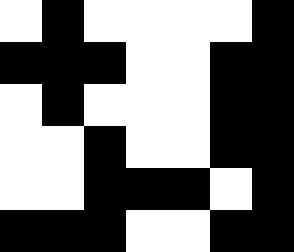[["white", "black", "white", "white", "white", "white", "black"], ["black", "black", "black", "white", "white", "black", "black"], ["white", "black", "white", "white", "white", "black", "black"], ["white", "white", "black", "white", "white", "black", "black"], ["white", "white", "black", "black", "black", "white", "black"], ["black", "black", "black", "white", "white", "black", "black"]]